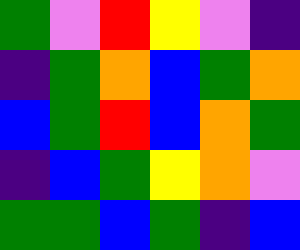[["green", "violet", "red", "yellow", "violet", "indigo"], ["indigo", "green", "orange", "blue", "green", "orange"], ["blue", "green", "red", "blue", "orange", "green"], ["indigo", "blue", "green", "yellow", "orange", "violet"], ["green", "green", "blue", "green", "indigo", "blue"]]